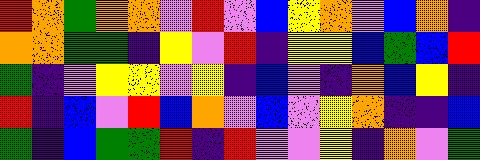[["red", "orange", "green", "orange", "orange", "violet", "red", "violet", "blue", "yellow", "orange", "violet", "blue", "orange", "indigo"], ["orange", "orange", "green", "green", "indigo", "yellow", "violet", "red", "indigo", "yellow", "yellow", "blue", "green", "blue", "red"], ["green", "indigo", "violet", "yellow", "yellow", "violet", "yellow", "indigo", "blue", "violet", "indigo", "orange", "blue", "yellow", "indigo"], ["red", "indigo", "blue", "violet", "red", "blue", "orange", "violet", "blue", "violet", "yellow", "orange", "indigo", "indigo", "blue"], ["green", "indigo", "blue", "green", "green", "red", "indigo", "red", "violet", "violet", "yellow", "indigo", "orange", "violet", "green"]]